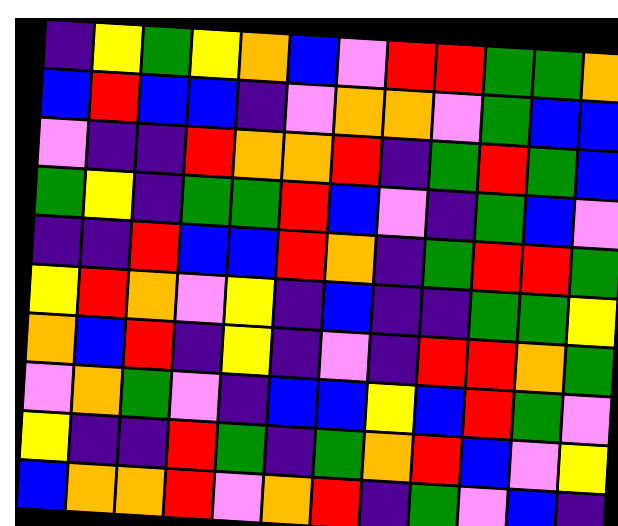[["indigo", "yellow", "green", "yellow", "orange", "blue", "violet", "red", "red", "green", "green", "orange"], ["blue", "red", "blue", "blue", "indigo", "violet", "orange", "orange", "violet", "green", "blue", "blue"], ["violet", "indigo", "indigo", "red", "orange", "orange", "red", "indigo", "green", "red", "green", "blue"], ["green", "yellow", "indigo", "green", "green", "red", "blue", "violet", "indigo", "green", "blue", "violet"], ["indigo", "indigo", "red", "blue", "blue", "red", "orange", "indigo", "green", "red", "red", "green"], ["yellow", "red", "orange", "violet", "yellow", "indigo", "blue", "indigo", "indigo", "green", "green", "yellow"], ["orange", "blue", "red", "indigo", "yellow", "indigo", "violet", "indigo", "red", "red", "orange", "green"], ["violet", "orange", "green", "violet", "indigo", "blue", "blue", "yellow", "blue", "red", "green", "violet"], ["yellow", "indigo", "indigo", "red", "green", "indigo", "green", "orange", "red", "blue", "violet", "yellow"], ["blue", "orange", "orange", "red", "violet", "orange", "red", "indigo", "green", "violet", "blue", "indigo"]]